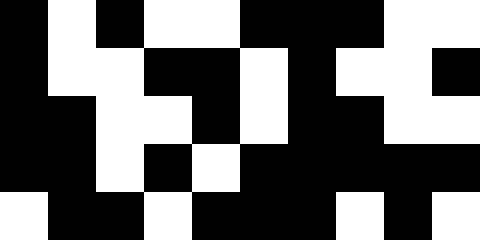[["black", "white", "black", "white", "white", "black", "black", "black", "white", "white"], ["black", "white", "white", "black", "black", "white", "black", "white", "white", "black"], ["black", "black", "white", "white", "black", "white", "black", "black", "white", "white"], ["black", "black", "white", "black", "white", "black", "black", "black", "black", "black"], ["white", "black", "black", "white", "black", "black", "black", "white", "black", "white"]]